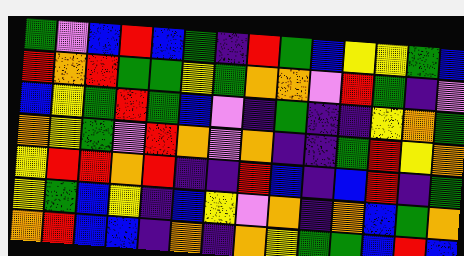[["green", "violet", "blue", "red", "blue", "green", "indigo", "red", "green", "blue", "yellow", "yellow", "green", "blue"], ["red", "orange", "red", "green", "green", "yellow", "green", "orange", "orange", "violet", "red", "green", "indigo", "violet"], ["blue", "yellow", "green", "red", "green", "blue", "violet", "indigo", "green", "indigo", "indigo", "yellow", "orange", "green"], ["orange", "yellow", "green", "violet", "red", "orange", "violet", "orange", "indigo", "indigo", "green", "red", "yellow", "orange"], ["yellow", "red", "red", "orange", "red", "indigo", "indigo", "red", "blue", "indigo", "blue", "red", "indigo", "green"], ["yellow", "green", "blue", "yellow", "indigo", "blue", "yellow", "violet", "orange", "indigo", "orange", "blue", "green", "orange"], ["orange", "red", "blue", "blue", "indigo", "orange", "indigo", "orange", "yellow", "green", "green", "blue", "red", "blue"]]